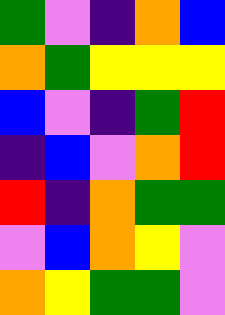[["green", "violet", "indigo", "orange", "blue"], ["orange", "green", "yellow", "yellow", "yellow"], ["blue", "violet", "indigo", "green", "red"], ["indigo", "blue", "violet", "orange", "red"], ["red", "indigo", "orange", "green", "green"], ["violet", "blue", "orange", "yellow", "violet"], ["orange", "yellow", "green", "green", "violet"]]